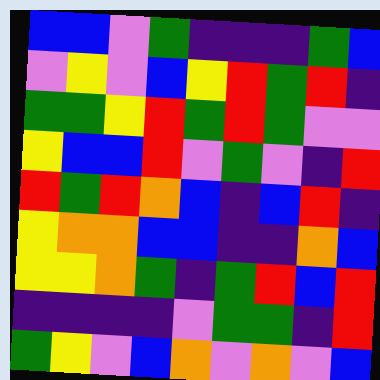[["blue", "blue", "violet", "green", "indigo", "indigo", "indigo", "green", "blue"], ["violet", "yellow", "violet", "blue", "yellow", "red", "green", "red", "indigo"], ["green", "green", "yellow", "red", "green", "red", "green", "violet", "violet"], ["yellow", "blue", "blue", "red", "violet", "green", "violet", "indigo", "red"], ["red", "green", "red", "orange", "blue", "indigo", "blue", "red", "indigo"], ["yellow", "orange", "orange", "blue", "blue", "indigo", "indigo", "orange", "blue"], ["yellow", "yellow", "orange", "green", "indigo", "green", "red", "blue", "red"], ["indigo", "indigo", "indigo", "indigo", "violet", "green", "green", "indigo", "red"], ["green", "yellow", "violet", "blue", "orange", "violet", "orange", "violet", "blue"]]